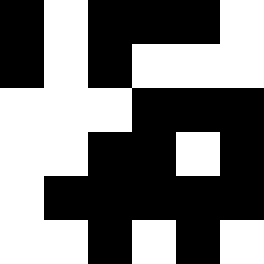[["black", "white", "black", "black", "black", "white"], ["black", "white", "black", "white", "white", "white"], ["white", "white", "white", "black", "black", "black"], ["white", "white", "black", "black", "white", "black"], ["white", "black", "black", "black", "black", "black"], ["white", "white", "black", "white", "black", "white"]]